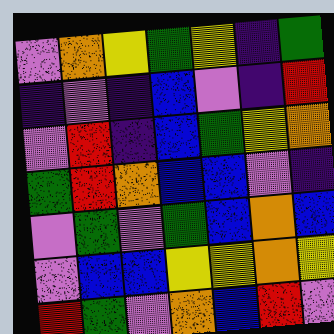[["violet", "orange", "yellow", "green", "yellow", "indigo", "green"], ["indigo", "violet", "indigo", "blue", "violet", "indigo", "red"], ["violet", "red", "indigo", "blue", "green", "yellow", "orange"], ["green", "red", "orange", "blue", "blue", "violet", "indigo"], ["violet", "green", "violet", "green", "blue", "orange", "blue"], ["violet", "blue", "blue", "yellow", "yellow", "orange", "yellow"], ["red", "green", "violet", "orange", "blue", "red", "violet"]]